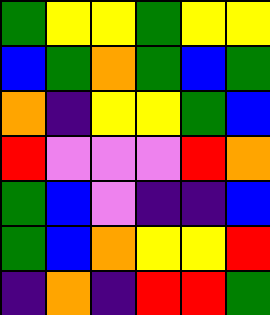[["green", "yellow", "yellow", "green", "yellow", "yellow"], ["blue", "green", "orange", "green", "blue", "green"], ["orange", "indigo", "yellow", "yellow", "green", "blue"], ["red", "violet", "violet", "violet", "red", "orange"], ["green", "blue", "violet", "indigo", "indigo", "blue"], ["green", "blue", "orange", "yellow", "yellow", "red"], ["indigo", "orange", "indigo", "red", "red", "green"]]